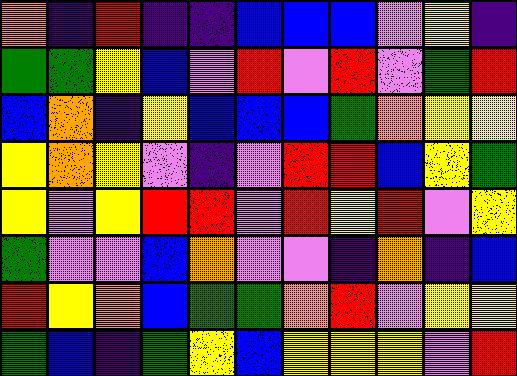[["orange", "indigo", "red", "indigo", "indigo", "blue", "blue", "blue", "violet", "yellow", "indigo"], ["green", "green", "yellow", "blue", "violet", "red", "violet", "red", "violet", "green", "red"], ["blue", "orange", "indigo", "yellow", "blue", "blue", "blue", "green", "orange", "yellow", "yellow"], ["yellow", "orange", "yellow", "violet", "indigo", "violet", "red", "red", "blue", "yellow", "green"], ["yellow", "violet", "yellow", "red", "red", "violet", "red", "yellow", "red", "violet", "yellow"], ["green", "violet", "violet", "blue", "orange", "violet", "violet", "indigo", "orange", "indigo", "blue"], ["red", "yellow", "orange", "blue", "green", "green", "orange", "red", "violet", "yellow", "yellow"], ["green", "blue", "indigo", "green", "yellow", "blue", "yellow", "yellow", "yellow", "violet", "red"]]